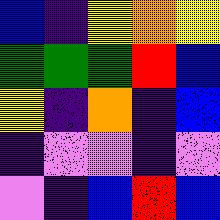[["blue", "indigo", "yellow", "orange", "yellow"], ["green", "green", "green", "red", "blue"], ["yellow", "indigo", "orange", "indigo", "blue"], ["indigo", "violet", "violet", "indigo", "violet"], ["violet", "indigo", "blue", "red", "blue"]]